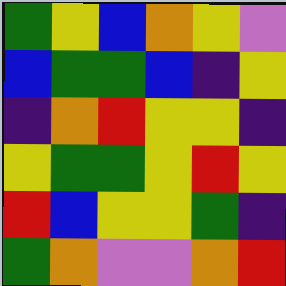[["green", "yellow", "blue", "orange", "yellow", "violet"], ["blue", "green", "green", "blue", "indigo", "yellow"], ["indigo", "orange", "red", "yellow", "yellow", "indigo"], ["yellow", "green", "green", "yellow", "red", "yellow"], ["red", "blue", "yellow", "yellow", "green", "indigo"], ["green", "orange", "violet", "violet", "orange", "red"]]